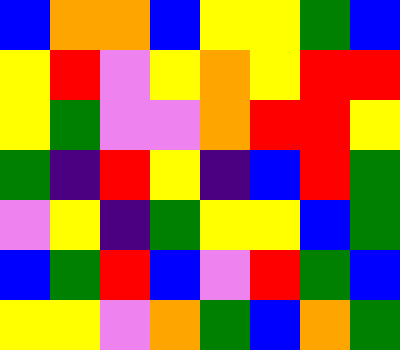[["blue", "orange", "orange", "blue", "yellow", "yellow", "green", "blue"], ["yellow", "red", "violet", "yellow", "orange", "yellow", "red", "red"], ["yellow", "green", "violet", "violet", "orange", "red", "red", "yellow"], ["green", "indigo", "red", "yellow", "indigo", "blue", "red", "green"], ["violet", "yellow", "indigo", "green", "yellow", "yellow", "blue", "green"], ["blue", "green", "red", "blue", "violet", "red", "green", "blue"], ["yellow", "yellow", "violet", "orange", "green", "blue", "orange", "green"]]